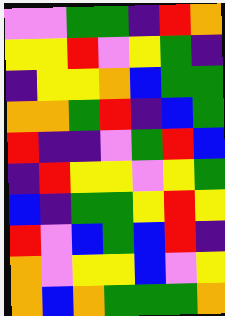[["violet", "violet", "green", "green", "indigo", "red", "orange"], ["yellow", "yellow", "red", "violet", "yellow", "green", "indigo"], ["indigo", "yellow", "yellow", "orange", "blue", "green", "green"], ["orange", "orange", "green", "red", "indigo", "blue", "green"], ["red", "indigo", "indigo", "violet", "green", "red", "blue"], ["indigo", "red", "yellow", "yellow", "violet", "yellow", "green"], ["blue", "indigo", "green", "green", "yellow", "red", "yellow"], ["red", "violet", "blue", "green", "blue", "red", "indigo"], ["orange", "violet", "yellow", "yellow", "blue", "violet", "yellow"], ["orange", "blue", "orange", "green", "green", "green", "orange"]]